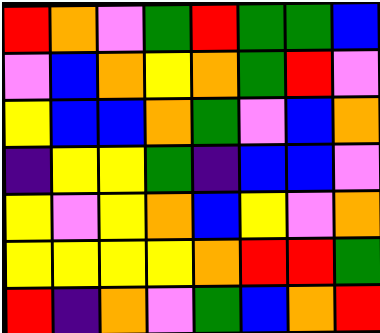[["red", "orange", "violet", "green", "red", "green", "green", "blue"], ["violet", "blue", "orange", "yellow", "orange", "green", "red", "violet"], ["yellow", "blue", "blue", "orange", "green", "violet", "blue", "orange"], ["indigo", "yellow", "yellow", "green", "indigo", "blue", "blue", "violet"], ["yellow", "violet", "yellow", "orange", "blue", "yellow", "violet", "orange"], ["yellow", "yellow", "yellow", "yellow", "orange", "red", "red", "green"], ["red", "indigo", "orange", "violet", "green", "blue", "orange", "red"]]